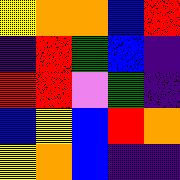[["yellow", "orange", "orange", "blue", "red"], ["indigo", "red", "green", "blue", "indigo"], ["red", "red", "violet", "green", "indigo"], ["blue", "yellow", "blue", "red", "orange"], ["yellow", "orange", "blue", "indigo", "indigo"]]